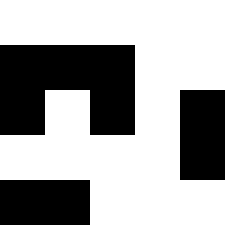[["white", "white", "white", "white", "white"], ["black", "black", "black", "white", "white"], ["black", "white", "black", "white", "black"], ["white", "white", "white", "white", "black"], ["black", "black", "white", "white", "white"]]